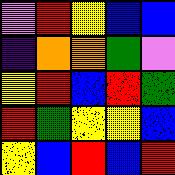[["violet", "red", "yellow", "blue", "blue"], ["indigo", "orange", "orange", "green", "violet"], ["yellow", "red", "blue", "red", "green"], ["red", "green", "yellow", "yellow", "blue"], ["yellow", "blue", "red", "blue", "red"]]